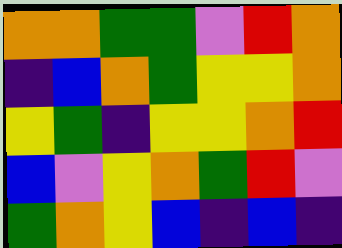[["orange", "orange", "green", "green", "violet", "red", "orange"], ["indigo", "blue", "orange", "green", "yellow", "yellow", "orange"], ["yellow", "green", "indigo", "yellow", "yellow", "orange", "red"], ["blue", "violet", "yellow", "orange", "green", "red", "violet"], ["green", "orange", "yellow", "blue", "indigo", "blue", "indigo"]]